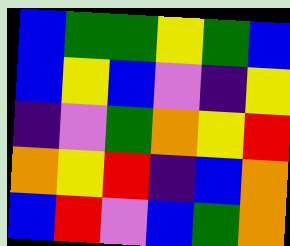[["blue", "green", "green", "yellow", "green", "blue"], ["blue", "yellow", "blue", "violet", "indigo", "yellow"], ["indigo", "violet", "green", "orange", "yellow", "red"], ["orange", "yellow", "red", "indigo", "blue", "orange"], ["blue", "red", "violet", "blue", "green", "orange"]]